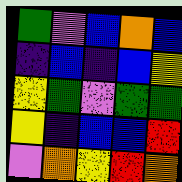[["green", "violet", "blue", "orange", "blue"], ["indigo", "blue", "indigo", "blue", "yellow"], ["yellow", "green", "violet", "green", "green"], ["yellow", "indigo", "blue", "blue", "red"], ["violet", "orange", "yellow", "red", "orange"]]